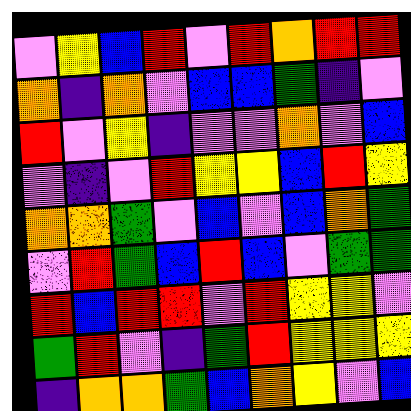[["violet", "yellow", "blue", "red", "violet", "red", "orange", "red", "red"], ["orange", "indigo", "orange", "violet", "blue", "blue", "green", "indigo", "violet"], ["red", "violet", "yellow", "indigo", "violet", "violet", "orange", "violet", "blue"], ["violet", "indigo", "violet", "red", "yellow", "yellow", "blue", "red", "yellow"], ["orange", "orange", "green", "violet", "blue", "violet", "blue", "orange", "green"], ["violet", "red", "green", "blue", "red", "blue", "violet", "green", "green"], ["red", "blue", "red", "red", "violet", "red", "yellow", "yellow", "violet"], ["green", "red", "violet", "indigo", "green", "red", "yellow", "yellow", "yellow"], ["indigo", "orange", "orange", "green", "blue", "orange", "yellow", "violet", "blue"]]